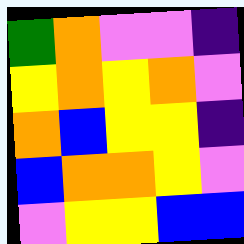[["green", "orange", "violet", "violet", "indigo"], ["yellow", "orange", "yellow", "orange", "violet"], ["orange", "blue", "yellow", "yellow", "indigo"], ["blue", "orange", "orange", "yellow", "violet"], ["violet", "yellow", "yellow", "blue", "blue"]]